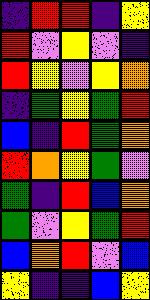[["indigo", "red", "red", "indigo", "yellow"], ["red", "violet", "yellow", "violet", "indigo"], ["red", "yellow", "violet", "yellow", "orange"], ["indigo", "green", "yellow", "green", "red"], ["blue", "indigo", "red", "green", "orange"], ["red", "orange", "yellow", "green", "violet"], ["green", "indigo", "red", "blue", "orange"], ["green", "violet", "yellow", "green", "red"], ["blue", "orange", "red", "violet", "blue"], ["yellow", "indigo", "indigo", "blue", "yellow"]]